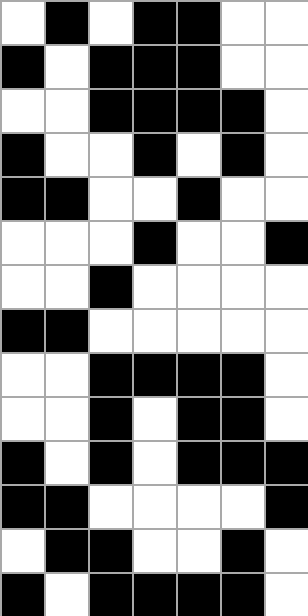[["white", "black", "white", "black", "black", "white", "white"], ["black", "white", "black", "black", "black", "white", "white"], ["white", "white", "black", "black", "black", "black", "white"], ["black", "white", "white", "black", "white", "black", "white"], ["black", "black", "white", "white", "black", "white", "white"], ["white", "white", "white", "black", "white", "white", "black"], ["white", "white", "black", "white", "white", "white", "white"], ["black", "black", "white", "white", "white", "white", "white"], ["white", "white", "black", "black", "black", "black", "white"], ["white", "white", "black", "white", "black", "black", "white"], ["black", "white", "black", "white", "black", "black", "black"], ["black", "black", "white", "white", "white", "white", "black"], ["white", "black", "black", "white", "white", "black", "white"], ["black", "white", "black", "black", "black", "black", "white"]]